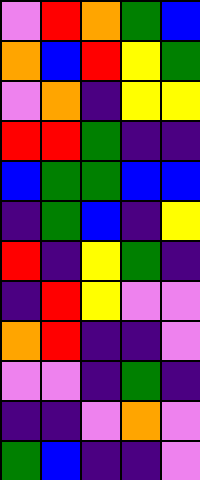[["violet", "red", "orange", "green", "blue"], ["orange", "blue", "red", "yellow", "green"], ["violet", "orange", "indigo", "yellow", "yellow"], ["red", "red", "green", "indigo", "indigo"], ["blue", "green", "green", "blue", "blue"], ["indigo", "green", "blue", "indigo", "yellow"], ["red", "indigo", "yellow", "green", "indigo"], ["indigo", "red", "yellow", "violet", "violet"], ["orange", "red", "indigo", "indigo", "violet"], ["violet", "violet", "indigo", "green", "indigo"], ["indigo", "indigo", "violet", "orange", "violet"], ["green", "blue", "indigo", "indigo", "violet"]]